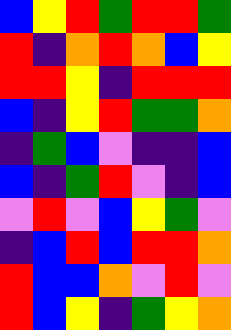[["blue", "yellow", "red", "green", "red", "red", "green"], ["red", "indigo", "orange", "red", "orange", "blue", "yellow"], ["red", "red", "yellow", "indigo", "red", "red", "red"], ["blue", "indigo", "yellow", "red", "green", "green", "orange"], ["indigo", "green", "blue", "violet", "indigo", "indigo", "blue"], ["blue", "indigo", "green", "red", "violet", "indigo", "blue"], ["violet", "red", "violet", "blue", "yellow", "green", "violet"], ["indigo", "blue", "red", "blue", "red", "red", "orange"], ["red", "blue", "blue", "orange", "violet", "red", "violet"], ["red", "blue", "yellow", "indigo", "green", "yellow", "orange"]]